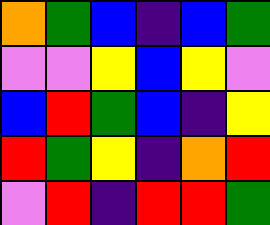[["orange", "green", "blue", "indigo", "blue", "green"], ["violet", "violet", "yellow", "blue", "yellow", "violet"], ["blue", "red", "green", "blue", "indigo", "yellow"], ["red", "green", "yellow", "indigo", "orange", "red"], ["violet", "red", "indigo", "red", "red", "green"]]